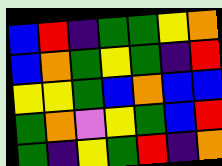[["blue", "red", "indigo", "green", "green", "yellow", "orange"], ["blue", "orange", "green", "yellow", "green", "indigo", "red"], ["yellow", "yellow", "green", "blue", "orange", "blue", "blue"], ["green", "orange", "violet", "yellow", "green", "blue", "red"], ["green", "indigo", "yellow", "green", "red", "indigo", "orange"]]